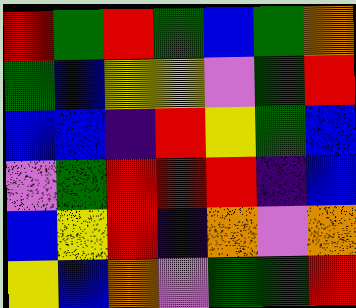[["red", "green", "red", "green", "blue", "green", "orange"], ["green", "blue", "yellow", "yellow", "violet", "green", "red"], ["blue", "blue", "indigo", "red", "yellow", "green", "blue"], ["violet", "green", "red", "red", "red", "indigo", "blue"], ["blue", "yellow", "red", "indigo", "orange", "violet", "orange"], ["yellow", "blue", "orange", "violet", "green", "green", "red"]]